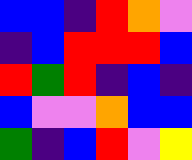[["blue", "blue", "indigo", "red", "orange", "violet"], ["indigo", "blue", "red", "red", "red", "blue"], ["red", "green", "red", "indigo", "blue", "indigo"], ["blue", "violet", "violet", "orange", "blue", "blue"], ["green", "indigo", "blue", "red", "violet", "yellow"]]